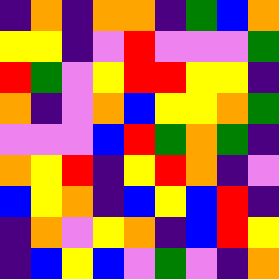[["indigo", "orange", "indigo", "orange", "orange", "indigo", "green", "blue", "orange"], ["yellow", "yellow", "indigo", "violet", "red", "violet", "violet", "violet", "green"], ["red", "green", "violet", "yellow", "red", "red", "yellow", "yellow", "indigo"], ["orange", "indigo", "violet", "orange", "blue", "yellow", "yellow", "orange", "green"], ["violet", "violet", "violet", "blue", "red", "green", "orange", "green", "indigo"], ["orange", "yellow", "red", "indigo", "yellow", "red", "orange", "indigo", "violet"], ["blue", "yellow", "orange", "indigo", "blue", "yellow", "blue", "red", "indigo"], ["indigo", "orange", "violet", "yellow", "orange", "indigo", "blue", "red", "yellow"], ["indigo", "blue", "yellow", "blue", "violet", "green", "violet", "indigo", "orange"]]